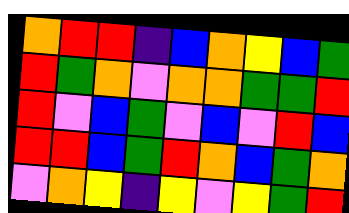[["orange", "red", "red", "indigo", "blue", "orange", "yellow", "blue", "green"], ["red", "green", "orange", "violet", "orange", "orange", "green", "green", "red"], ["red", "violet", "blue", "green", "violet", "blue", "violet", "red", "blue"], ["red", "red", "blue", "green", "red", "orange", "blue", "green", "orange"], ["violet", "orange", "yellow", "indigo", "yellow", "violet", "yellow", "green", "red"]]